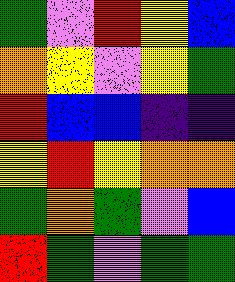[["green", "violet", "red", "yellow", "blue"], ["orange", "yellow", "violet", "yellow", "green"], ["red", "blue", "blue", "indigo", "indigo"], ["yellow", "red", "yellow", "orange", "orange"], ["green", "orange", "green", "violet", "blue"], ["red", "green", "violet", "green", "green"]]